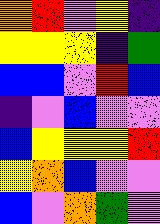[["orange", "red", "violet", "yellow", "indigo"], ["yellow", "yellow", "yellow", "indigo", "green"], ["blue", "blue", "violet", "red", "blue"], ["indigo", "violet", "blue", "violet", "violet"], ["blue", "yellow", "yellow", "yellow", "red"], ["yellow", "orange", "blue", "violet", "violet"], ["blue", "violet", "orange", "green", "violet"]]